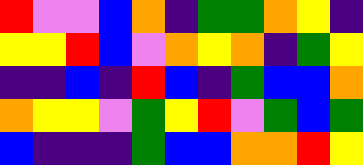[["red", "violet", "violet", "blue", "orange", "indigo", "green", "green", "orange", "yellow", "indigo"], ["yellow", "yellow", "red", "blue", "violet", "orange", "yellow", "orange", "indigo", "green", "yellow"], ["indigo", "indigo", "blue", "indigo", "red", "blue", "indigo", "green", "blue", "blue", "orange"], ["orange", "yellow", "yellow", "violet", "green", "yellow", "red", "violet", "green", "blue", "green"], ["blue", "indigo", "indigo", "indigo", "green", "blue", "blue", "orange", "orange", "red", "yellow"]]